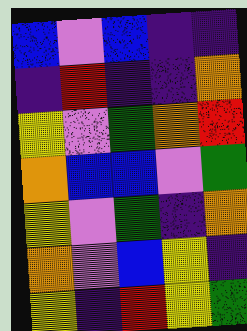[["blue", "violet", "blue", "indigo", "indigo"], ["indigo", "red", "indigo", "indigo", "orange"], ["yellow", "violet", "green", "orange", "red"], ["orange", "blue", "blue", "violet", "green"], ["yellow", "violet", "green", "indigo", "orange"], ["orange", "violet", "blue", "yellow", "indigo"], ["yellow", "indigo", "red", "yellow", "green"]]